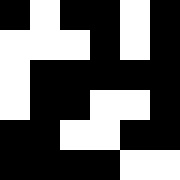[["black", "white", "black", "black", "white", "black"], ["white", "white", "white", "black", "white", "black"], ["white", "black", "black", "black", "black", "black"], ["white", "black", "black", "white", "white", "black"], ["black", "black", "white", "white", "black", "black"], ["black", "black", "black", "black", "white", "white"]]